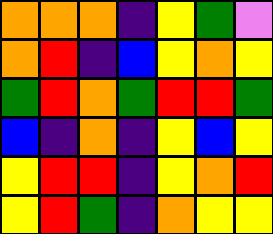[["orange", "orange", "orange", "indigo", "yellow", "green", "violet"], ["orange", "red", "indigo", "blue", "yellow", "orange", "yellow"], ["green", "red", "orange", "green", "red", "red", "green"], ["blue", "indigo", "orange", "indigo", "yellow", "blue", "yellow"], ["yellow", "red", "red", "indigo", "yellow", "orange", "red"], ["yellow", "red", "green", "indigo", "orange", "yellow", "yellow"]]